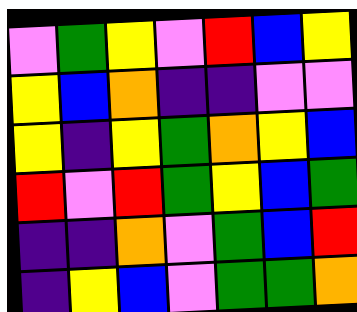[["violet", "green", "yellow", "violet", "red", "blue", "yellow"], ["yellow", "blue", "orange", "indigo", "indigo", "violet", "violet"], ["yellow", "indigo", "yellow", "green", "orange", "yellow", "blue"], ["red", "violet", "red", "green", "yellow", "blue", "green"], ["indigo", "indigo", "orange", "violet", "green", "blue", "red"], ["indigo", "yellow", "blue", "violet", "green", "green", "orange"]]